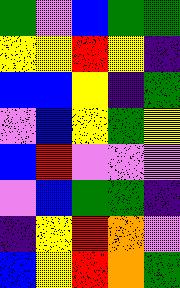[["green", "violet", "blue", "green", "green"], ["yellow", "yellow", "red", "yellow", "indigo"], ["blue", "blue", "yellow", "indigo", "green"], ["violet", "blue", "yellow", "green", "yellow"], ["blue", "red", "violet", "violet", "violet"], ["violet", "blue", "green", "green", "indigo"], ["indigo", "yellow", "red", "orange", "violet"], ["blue", "yellow", "red", "orange", "green"]]